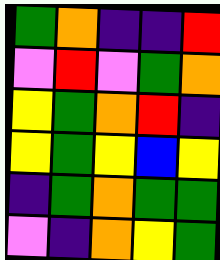[["green", "orange", "indigo", "indigo", "red"], ["violet", "red", "violet", "green", "orange"], ["yellow", "green", "orange", "red", "indigo"], ["yellow", "green", "yellow", "blue", "yellow"], ["indigo", "green", "orange", "green", "green"], ["violet", "indigo", "orange", "yellow", "green"]]